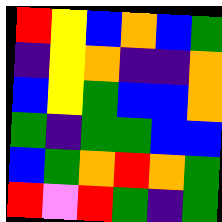[["red", "yellow", "blue", "orange", "blue", "green"], ["indigo", "yellow", "orange", "indigo", "indigo", "orange"], ["blue", "yellow", "green", "blue", "blue", "orange"], ["green", "indigo", "green", "green", "blue", "blue"], ["blue", "green", "orange", "red", "orange", "green"], ["red", "violet", "red", "green", "indigo", "green"]]